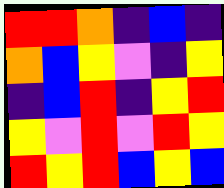[["red", "red", "orange", "indigo", "blue", "indigo"], ["orange", "blue", "yellow", "violet", "indigo", "yellow"], ["indigo", "blue", "red", "indigo", "yellow", "red"], ["yellow", "violet", "red", "violet", "red", "yellow"], ["red", "yellow", "red", "blue", "yellow", "blue"]]